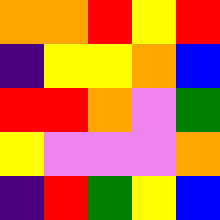[["orange", "orange", "red", "yellow", "red"], ["indigo", "yellow", "yellow", "orange", "blue"], ["red", "red", "orange", "violet", "green"], ["yellow", "violet", "violet", "violet", "orange"], ["indigo", "red", "green", "yellow", "blue"]]